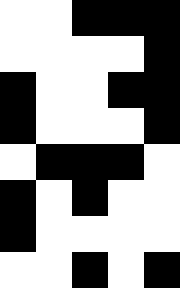[["white", "white", "black", "black", "black"], ["white", "white", "white", "white", "black"], ["black", "white", "white", "black", "black"], ["black", "white", "white", "white", "black"], ["white", "black", "black", "black", "white"], ["black", "white", "black", "white", "white"], ["black", "white", "white", "white", "white"], ["white", "white", "black", "white", "black"]]